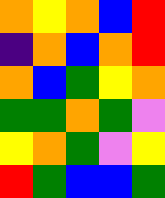[["orange", "yellow", "orange", "blue", "red"], ["indigo", "orange", "blue", "orange", "red"], ["orange", "blue", "green", "yellow", "orange"], ["green", "green", "orange", "green", "violet"], ["yellow", "orange", "green", "violet", "yellow"], ["red", "green", "blue", "blue", "green"]]